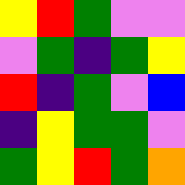[["yellow", "red", "green", "violet", "violet"], ["violet", "green", "indigo", "green", "yellow"], ["red", "indigo", "green", "violet", "blue"], ["indigo", "yellow", "green", "green", "violet"], ["green", "yellow", "red", "green", "orange"]]